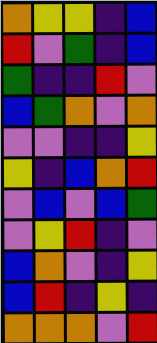[["orange", "yellow", "yellow", "indigo", "blue"], ["red", "violet", "green", "indigo", "blue"], ["green", "indigo", "indigo", "red", "violet"], ["blue", "green", "orange", "violet", "orange"], ["violet", "violet", "indigo", "indigo", "yellow"], ["yellow", "indigo", "blue", "orange", "red"], ["violet", "blue", "violet", "blue", "green"], ["violet", "yellow", "red", "indigo", "violet"], ["blue", "orange", "violet", "indigo", "yellow"], ["blue", "red", "indigo", "yellow", "indigo"], ["orange", "orange", "orange", "violet", "red"]]